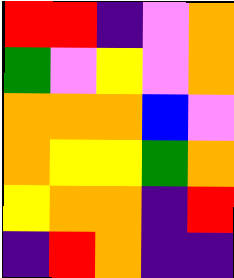[["red", "red", "indigo", "violet", "orange"], ["green", "violet", "yellow", "violet", "orange"], ["orange", "orange", "orange", "blue", "violet"], ["orange", "yellow", "yellow", "green", "orange"], ["yellow", "orange", "orange", "indigo", "red"], ["indigo", "red", "orange", "indigo", "indigo"]]